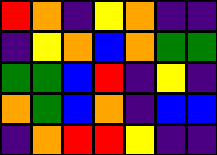[["red", "orange", "indigo", "yellow", "orange", "indigo", "indigo"], ["indigo", "yellow", "orange", "blue", "orange", "green", "green"], ["green", "green", "blue", "red", "indigo", "yellow", "indigo"], ["orange", "green", "blue", "orange", "indigo", "blue", "blue"], ["indigo", "orange", "red", "red", "yellow", "indigo", "indigo"]]